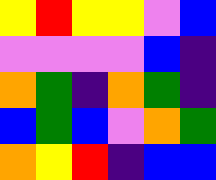[["yellow", "red", "yellow", "yellow", "violet", "blue"], ["violet", "violet", "violet", "violet", "blue", "indigo"], ["orange", "green", "indigo", "orange", "green", "indigo"], ["blue", "green", "blue", "violet", "orange", "green"], ["orange", "yellow", "red", "indigo", "blue", "blue"]]